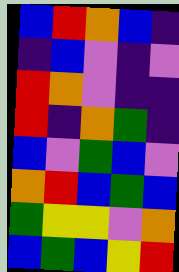[["blue", "red", "orange", "blue", "indigo"], ["indigo", "blue", "violet", "indigo", "violet"], ["red", "orange", "violet", "indigo", "indigo"], ["red", "indigo", "orange", "green", "indigo"], ["blue", "violet", "green", "blue", "violet"], ["orange", "red", "blue", "green", "blue"], ["green", "yellow", "yellow", "violet", "orange"], ["blue", "green", "blue", "yellow", "red"]]